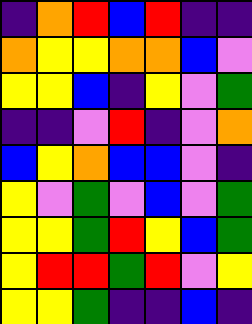[["indigo", "orange", "red", "blue", "red", "indigo", "indigo"], ["orange", "yellow", "yellow", "orange", "orange", "blue", "violet"], ["yellow", "yellow", "blue", "indigo", "yellow", "violet", "green"], ["indigo", "indigo", "violet", "red", "indigo", "violet", "orange"], ["blue", "yellow", "orange", "blue", "blue", "violet", "indigo"], ["yellow", "violet", "green", "violet", "blue", "violet", "green"], ["yellow", "yellow", "green", "red", "yellow", "blue", "green"], ["yellow", "red", "red", "green", "red", "violet", "yellow"], ["yellow", "yellow", "green", "indigo", "indigo", "blue", "indigo"]]